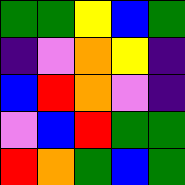[["green", "green", "yellow", "blue", "green"], ["indigo", "violet", "orange", "yellow", "indigo"], ["blue", "red", "orange", "violet", "indigo"], ["violet", "blue", "red", "green", "green"], ["red", "orange", "green", "blue", "green"]]